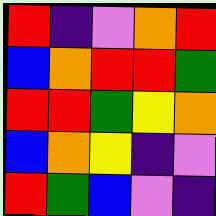[["red", "indigo", "violet", "orange", "red"], ["blue", "orange", "red", "red", "green"], ["red", "red", "green", "yellow", "orange"], ["blue", "orange", "yellow", "indigo", "violet"], ["red", "green", "blue", "violet", "indigo"]]